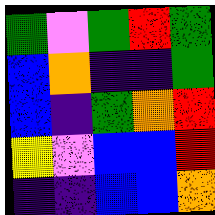[["green", "violet", "green", "red", "green"], ["blue", "orange", "indigo", "indigo", "green"], ["blue", "indigo", "green", "orange", "red"], ["yellow", "violet", "blue", "blue", "red"], ["indigo", "indigo", "blue", "blue", "orange"]]